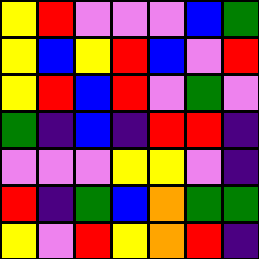[["yellow", "red", "violet", "violet", "violet", "blue", "green"], ["yellow", "blue", "yellow", "red", "blue", "violet", "red"], ["yellow", "red", "blue", "red", "violet", "green", "violet"], ["green", "indigo", "blue", "indigo", "red", "red", "indigo"], ["violet", "violet", "violet", "yellow", "yellow", "violet", "indigo"], ["red", "indigo", "green", "blue", "orange", "green", "green"], ["yellow", "violet", "red", "yellow", "orange", "red", "indigo"]]